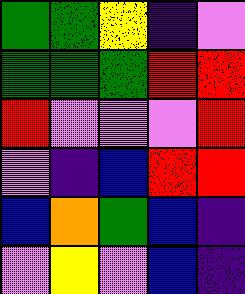[["green", "green", "yellow", "indigo", "violet"], ["green", "green", "green", "red", "red"], ["red", "violet", "violet", "violet", "red"], ["violet", "indigo", "blue", "red", "red"], ["blue", "orange", "green", "blue", "indigo"], ["violet", "yellow", "violet", "blue", "indigo"]]